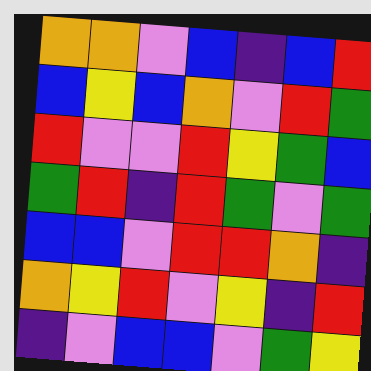[["orange", "orange", "violet", "blue", "indigo", "blue", "red"], ["blue", "yellow", "blue", "orange", "violet", "red", "green"], ["red", "violet", "violet", "red", "yellow", "green", "blue"], ["green", "red", "indigo", "red", "green", "violet", "green"], ["blue", "blue", "violet", "red", "red", "orange", "indigo"], ["orange", "yellow", "red", "violet", "yellow", "indigo", "red"], ["indigo", "violet", "blue", "blue", "violet", "green", "yellow"]]